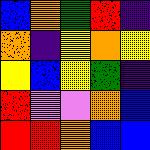[["blue", "orange", "green", "red", "indigo"], ["orange", "indigo", "yellow", "orange", "yellow"], ["yellow", "blue", "yellow", "green", "indigo"], ["red", "violet", "violet", "orange", "blue"], ["red", "red", "orange", "blue", "blue"]]